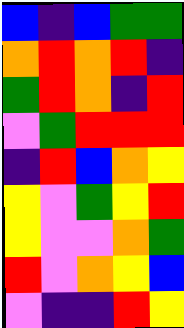[["blue", "indigo", "blue", "green", "green"], ["orange", "red", "orange", "red", "indigo"], ["green", "red", "orange", "indigo", "red"], ["violet", "green", "red", "red", "red"], ["indigo", "red", "blue", "orange", "yellow"], ["yellow", "violet", "green", "yellow", "red"], ["yellow", "violet", "violet", "orange", "green"], ["red", "violet", "orange", "yellow", "blue"], ["violet", "indigo", "indigo", "red", "yellow"]]